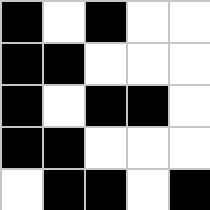[["black", "white", "black", "white", "white"], ["black", "black", "white", "white", "white"], ["black", "white", "black", "black", "white"], ["black", "black", "white", "white", "white"], ["white", "black", "black", "white", "black"]]